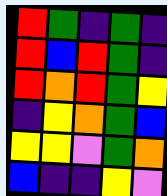[["red", "green", "indigo", "green", "indigo"], ["red", "blue", "red", "green", "indigo"], ["red", "orange", "red", "green", "yellow"], ["indigo", "yellow", "orange", "green", "blue"], ["yellow", "yellow", "violet", "green", "orange"], ["blue", "indigo", "indigo", "yellow", "violet"]]